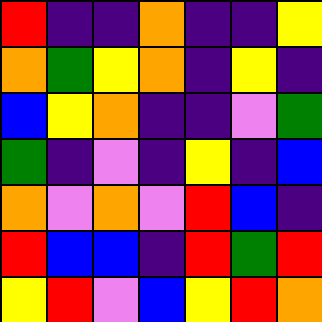[["red", "indigo", "indigo", "orange", "indigo", "indigo", "yellow"], ["orange", "green", "yellow", "orange", "indigo", "yellow", "indigo"], ["blue", "yellow", "orange", "indigo", "indigo", "violet", "green"], ["green", "indigo", "violet", "indigo", "yellow", "indigo", "blue"], ["orange", "violet", "orange", "violet", "red", "blue", "indigo"], ["red", "blue", "blue", "indigo", "red", "green", "red"], ["yellow", "red", "violet", "blue", "yellow", "red", "orange"]]